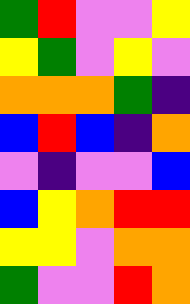[["green", "red", "violet", "violet", "yellow"], ["yellow", "green", "violet", "yellow", "violet"], ["orange", "orange", "orange", "green", "indigo"], ["blue", "red", "blue", "indigo", "orange"], ["violet", "indigo", "violet", "violet", "blue"], ["blue", "yellow", "orange", "red", "red"], ["yellow", "yellow", "violet", "orange", "orange"], ["green", "violet", "violet", "red", "orange"]]